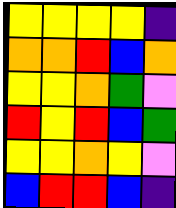[["yellow", "yellow", "yellow", "yellow", "indigo"], ["orange", "orange", "red", "blue", "orange"], ["yellow", "yellow", "orange", "green", "violet"], ["red", "yellow", "red", "blue", "green"], ["yellow", "yellow", "orange", "yellow", "violet"], ["blue", "red", "red", "blue", "indigo"]]